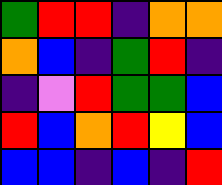[["green", "red", "red", "indigo", "orange", "orange"], ["orange", "blue", "indigo", "green", "red", "indigo"], ["indigo", "violet", "red", "green", "green", "blue"], ["red", "blue", "orange", "red", "yellow", "blue"], ["blue", "blue", "indigo", "blue", "indigo", "red"]]